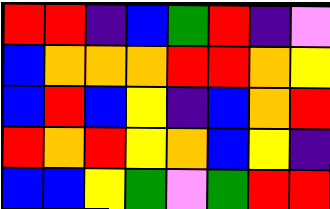[["red", "red", "indigo", "blue", "green", "red", "indigo", "violet"], ["blue", "orange", "orange", "orange", "red", "red", "orange", "yellow"], ["blue", "red", "blue", "yellow", "indigo", "blue", "orange", "red"], ["red", "orange", "red", "yellow", "orange", "blue", "yellow", "indigo"], ["blue", "blue", "yellow", "green", "violet", "green", "red", "red"]]